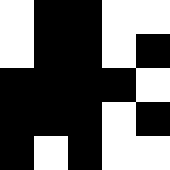[["white", "black", "black", "white", "white"], ["white", "black", "black", "white", "black"], ["black", "black", "black", "black", "white"], ["black", "black", "black", "white", "black"], ["black", "white", "black", "white", "white"]]